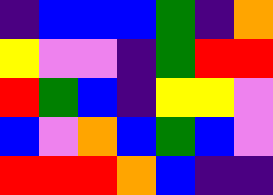[["indigo", "blue", "blue", "blue", "green", "indigo", "orange"], ["yellow", "violet", "violet", "indigo", "green", "red", "red"], ["red", "green", "blue", "indigo", "yellow", "yellow", "violet"], ["blue", "violet", "orange", "blue", "green", "blue", "violet"], ["red", "red", "red", "orange", "blue", "indigo", "indigo"]]